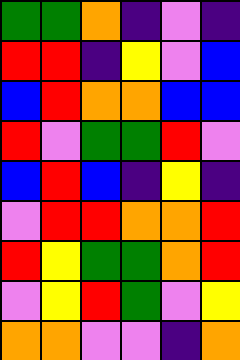[["green", "green", "orange", "indigo", "violet", "indigo"], ["red", "red", "indigo", "yellow", "violet", "blue"], ["blue", "red", "orange", "orange", "blue", "blue"], ["red", "violet", "green", "green", "red", "violet"], ["blue", "red", "blue", "indigo", "yellow", "indigo"], ["violet", "red", "red", "orange", "orange", "red"], ["red", "yellow", "green", "green", "orange", "red"], ["violet", "yellow", "red", "green", "violet", "yellow"], ["orange", "orange", "violet", "violet", "indigo", "orange"]]